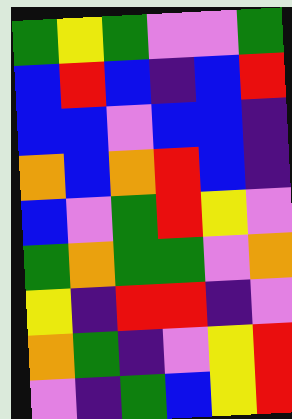[["green", "yellow", "green", "violet", "violet", "green"], ["blue", "red", "blue", "indigo", "blue", "red"], ["blue", "blue", "violet", "blue", "blue", "indigo"], ["orange", "blue", "orange", "red", "blue", "indigo"], ["blue", "violet", "green", "red", "yellow", "violet"], ["green", "orange", "green", "green", "violet", "orange"], ["yellow", "indigo", "red", "red", "indigo", "violet"], ["orange", "green", "indigo", "violet", "yellow", "red"], ["violet", "indigo", "green", "blue", "yellow", "red"]]